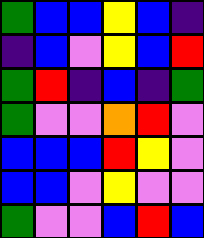[["green", "blue", "blue", "yellow", "blue", "indigo"], ["indigo", "blue", "violet", "yellow", "blue", "red"], ["green", "red", "indigo", "blue", "indigo", "green"], ["green", "violet", "violet", "orange", "red", "violet"], ["blue", "blue", "blue", "red", "yellow", "violet"], ["blue", "blue", "violet", "yellow", "violet", "violet"], ["green", "violet", "violet", "blue", "red", "blue"]]